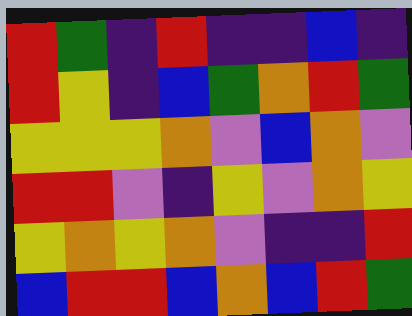[["red", "green", "indigo", "red", "indigo", "indigo", "blue", "indigo"], ["red", "yellow", "indigo", "blue", "green", "orange", "red", "green"], ["yellow", "yellow", "yellow", "orange", "violet", "blue", "orange", "violet"], ["red", "red", "violet", "indigo", "yellow", "violet", "orange", "yellow"], ["yellow", "orange", "yellow", "orange", "violet", "indigo", "indigo", "red"], ["blue", "red", "red", "blue", "orange", "blue", "red", "green"]]